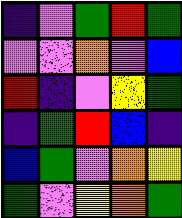[["indigo", "violet", "green", "red", "green"], ["violet", "violet", "orange", "violet", "blue"], ["red", "indigo", "violet", "yellow", "green"], ["indigo", "green", "red", "blue", "indigo"], ["blue", "green", "violet", "orange", "yellow"], ["green", "violet", "yellow", "orange", "green"]]